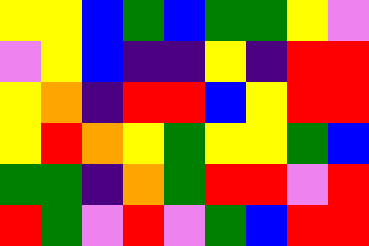[["yellow", "yellow", "blue", "green", "blue", "green", "green", "yellow", "violet"], ["violet", "yellow", "blue", "indigo", "indigo", "yellow", "indigo", "red", "red"], ["yellow", "orange", "indigo", "red", "red", "blue", "yellow", "red", "red"], ["yellow", "red", "orange", "yellow", "green", "yellow", "yellow", "green", "blue"], ["green", "green", "indigo", "orange", "green", "red", "red", "violet", "red"], ["red", "green", "violet", "red", "violet", "green", "blue", "red", "red"]]